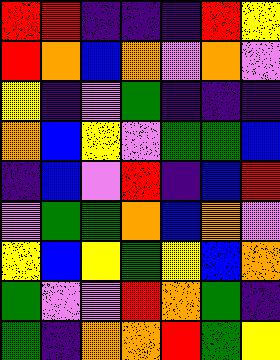[["red", "red", "indigo", "indigo", "indigo", "red", "yellow"], ["red", "orange", "blue", "orange", "violet", "orange", "violet"], ["yellow", "indigo", "violet", "green", "indigo", "indigo", "indigo"], ["orange", "blue", "yellow", "violet", "green", "green", "blue"], ["indigo", "blue", "violet", "red", "indigo", "blue", "red"], ["violet", "green", "green", "orange", "blue", "orange", "violet"], ["yellow", "blue", "yellow", "green", "yellow", "blue", "orange"], ["green", "violet", "violet", "red", "orange", "green", "indigo"], ["green", "indigo", "orange", "orange", "red", "green", "yellow"]]